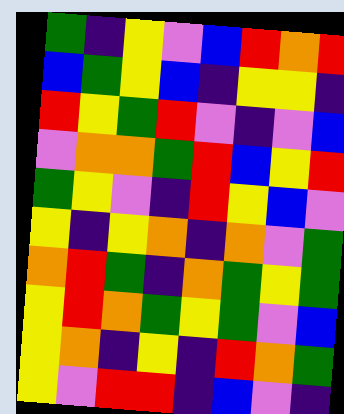[["green", "indigo", "yellow", "violet", "blue", "red", "orange", "red"], ["blue", "green", "yellow", "blue", "indigo", "yellow", "yellow", "indigo"], ["red", "yellow", "green", "red", "violet", "indigo", "violet", "blue"], ["violet", "orange", "orange", "green", "red", "blue", "yellow", "red"], ["green", "yellow", "violet", "indigo", "red", "yellow", "blue", "violet"], ["yellow", "indigo", "yellow", "orange", "indigo", "orange", "violet", "green"], ["orange", "red", "green", "indigo", "orange", "green", "yellow", "green"], ["yellow", "red", "orange", "green", "yellow", "green", "violet", "blue"], ["yellow", "orange", "indigo", "yellow", "indigo", "red", "orange", "green"], ["yellow", "violet", "red", "red", "indigo", "blue", "violet", "indigo"]]